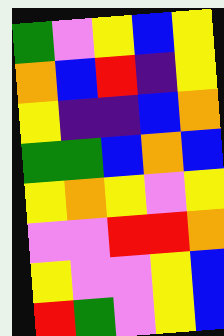[["green", "violet", "yellow", "blue", "yellow"], ["orange", "blue", "red", "indigo", "yellow"], ["yellow", "indigo", "indigo", "blue", "orange"], ["green", "green", "blue", "orange", "blue"], ["yellow", "orange", "yellow", "violet", "yellow"], ["violet", "violet", "red", "red", "orange"], ["yellow", "violet", "violet", "yellow", "blue"], ["red", "green", "violet", "yellow", "blue"]]